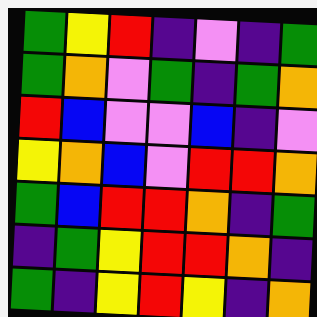[["green", "yellow", "red", "indigo", "violet", "indigo", "green"], ["green", "orange", "violet", "green", "indigo", "green", "orange"], ["red", "blue", "violet", "violet", "blue", "indigo", "violet"], ["yellow", "orange", "blue", "violet", "red", "red", "orange"], ["green", "blue", "red", "red", "orange", "indigo", "green"], ["indigo", "green", "yellow", "red", "red", "orange", "indigo"], ["green", "indigo", "yellow", "red", "yellow", "indigo", "orange"]]